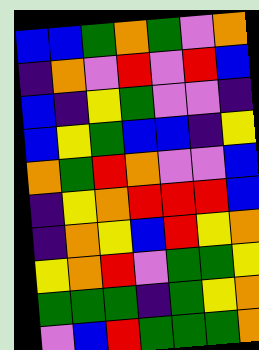[["blue", "blue", "green", "orange", "green", "violet", "orange"], ["indigo", "orange", "violet", "red", "violet", "red", "blue"], ["blue", "indigo", "yellow", "green", "violet", "violet", "indigo"], ["blue", "yellow", "green", "blue", "blue", "indigo", "yellow"], ["orange", "green", "red", "orange", "violet", "violet", "blue"], ["indigo", "yellow", "orange", "red", "red", "red", "blue"], ["indigo", "orange", "yellow", "blue", "red", "yellow", "orange"], ["yellow", "orange", "red", "violet", "green", "green", "yellow"], ["green", "green", "green", "indigo", "green", "yellow", "orange"], ["violet", "blue", "red", "green", "green", "green", "orange"]]